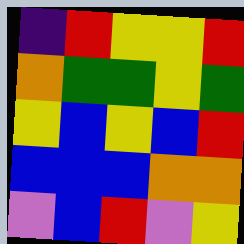[["indigo", "red", "yellow", "yellow", "red"], ["orange", "green", "green", "yellow", "green"], ["yellow", "blue", "yellow", "blue", "red"], ["blue", "blue", "blue", "orange", "orange"], ["violet", "blue", "red", "violet", "yellow"]]